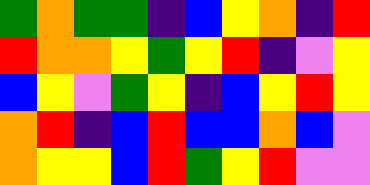[["green", "orange", "green", "green", "indigo", "blue", "yellow", "orange", "indigo", "red"], ["red", "orange", "orange", "yellow", "green", "yellow", "red", "indigo", "violet", "yellow"], ["blue", "yellow", "violet", "green", "yellow", "indigo", "blue", "yellow", "red", "yellow"], ["orange", "red", "indigo", "blue", "red", "blue", "blue", "orange", "blue", "violet"], ["orange", "yellow", "yellow", "blue", "red", "green", "yellow", "red", "violet", "violet"]]